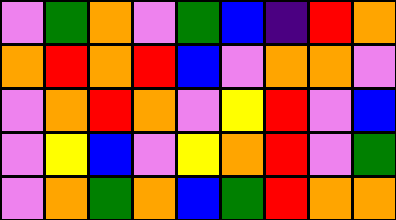[["violet", "green", "orange", "violet", "green", "blue", "indigo", "red", "orange"], ["orange", "red", "orange", "red", "blue", "violet", "orange", "orange", "violet"], ["violet", "orange", "red", "orange", "violet", "yellow", "red", "violet", "blue"], ["violet", "yellow", "blue", "violet", "yellow", "orange", "red", "violet", "green"], ["violet", "orange", "green", "orange", "blue", "green", "red", "orange", "orange"]]